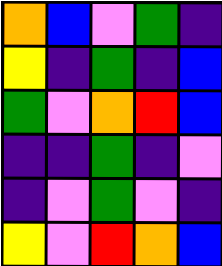[["orange", "blue", "violet", "green", "indigo"], ["yellow", "indigo", "green", "indigo", "blue"], ["green", "violet", "orange", "red", "blue"], ["indigo", "indigo", "green", "indigo", "violet"], ["indigo", "violet", "green", "violet", "indigo"], ["yellow", "violet", "red", "orange", "blue"]]